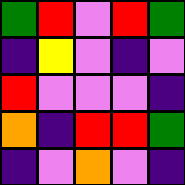[["green", "red", "violet", "red", "green"], ["indigo", "yellow", "violet", "indigo", "violet"], ["red", "violet", "violet", "violet", "indigo"], ["orange", "indigo", "red", "red", "green"], ["indigo", "violet", "orange", "violet", "indigo"]]